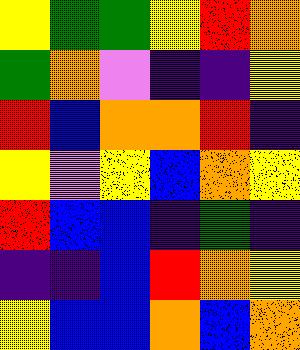[["yellow", "green", "green", "yellow", "red", "orange"], ["green", "orange", "violet", "indigo", "indigo", "yellow"], ["red", "blue", "orange", "orange", "red", "indigo"], ["yellow", "violet", "yellow", "blue", "orange", "yellow"], ["red", "blue", "blue", "indigo", "green", "indigo"], ["indigo", "indigo", "blue", "red", "orange", "yellow"], ["yellow", "blue", "blue", "orange", "blue", "orange"]]